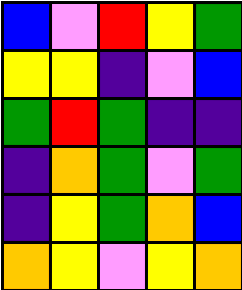[["blue", "violet", "red", "yellow", "green"], ["yellow", "yellow", "indigo", "violet", "blue"], ["green", "red", "green", "indigo", "indigo"], ["indigo", "orange", "green", "violet", "green"], ["indigo", "yellow", "green", "orange", "blue"], ["orange", "yellow", "violet", "yellow", "orange"]]